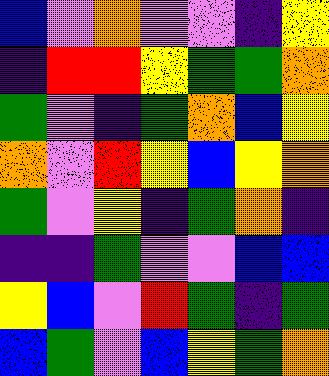[["blue", "violet", "orange", "violet", "violet", "indigo", "yellow"], ["indigo", "red", "red", "yellow", "green", "green", "orange"], ["green", "violet", "indigo", "green", "orange", "blue", "yellow"], ["orange", "violet", "red", "yellow", "blue", "yellow", "orange"], ["green", "violet", "yellow", "indigo", "green", "orange", "indigo"], ["indigo", "indigo", "green", "violet", "violet", "blue", "blue"], ["yellow", "blue", "violet", "red", "green", "indigo", "green"], ["blue", "green", "violet", "blue", "yellow", "green", "orange"]]